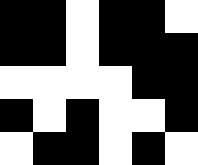[["black", "black", "white", "black", "black", "white"], ["black", "black", "white", "black", "black", "black"], ["white", "white", "white", "white", "black", "black"], ["black", "white", "black", "white", "white", "black"], ["white", "black", "black", "white", "black", "white"]]